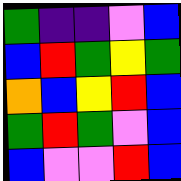[["green", "indigo", "indigo", "violet", "blue"], ["blue", "red", "green", "yellow", "green"], ["orange", "blue", "yellow", "red", "blue"], ["green", "red", "green", "violet", "blue"], ["blue", "violet", "violet", "red", "blue"]]